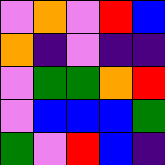[["violet", "orange", "violet", "red", "blue"], ["orange", "indigo", "violet", "indigo", "indigo"], ["violet", "green", "green", "orange", "red"], ["violet", "blue", "blue", "blue", "green"], ["green", "violet", "red", "blue", "indigo"]]